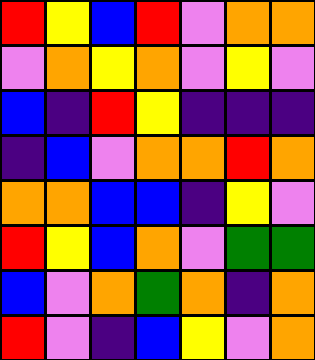[["red", "yellow", "blue", "red", "violet", "orange", "orange"], ["violet", "orange", "yellow", "orange", "violet", "yellow", "violet"], ["blue", "indigo", "red", "yellow", "indigo", "indigo", "indigo"], ["indigo", "blue", "violet", "orange", "orange", "red", "orange"], ["orange", "orange", "blue", "blue", "indigo", "yellow", "violet"], ["red", "yellow", "blue", "orange", "violet", "green", "green"], ["blue", "violet", "orange", "green", "orange", "indigo", "orange"], ["red", "violet", "indigo", "blue", "yellow", "violet", "orange"]]